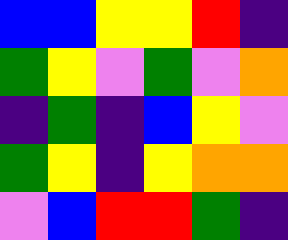[["blue", "blue", "yellow", "yellow", "red", "indigo"], ["green", "yellow", "violet", "green", "violet", "orange"], ["indigo", "green", "indigo", "blue", "yellow", "violet"], ["green", "yellow", "indigo", "yellow", "orange", "orange"], ["violet", "blue", "red", "red", "green", "indigo"]]